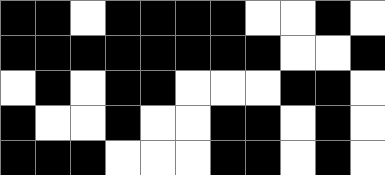[["black", "black", "white", "black", "black", "black", "black", "white", "white", "black", "white"], ["black", "black", "black", "black", "black", "black", "black", "black", "white", "white", "black"], ["white", "black", "white", "black", "black", "white", "white", "white", "black", "black", "white"], ["black", "white", "white", "black", "white", "white", "black", "black", "white", "black", "white"], ["black", "black", "black", "white", "white", "white", "black", "black", "white", "black", "white"]]